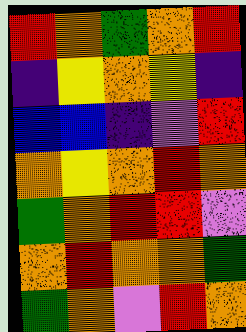[["red", "orange", "green", "orange", "red"], ["indigo", "yellow", "orange", "yellow", "indigo"], ["blue", "blue", "indigo", "violet", "red"], ["orange", "yellow", "orange", "red", "orange"], ["green", "orange", "red", "red", "violet"], ["orange", "red", "orange", "orange", "green"], ["green", "orange", "violet", "red", "orange"]]